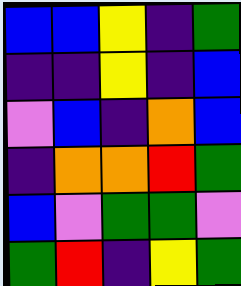[["blue", "blue", "yellow", "indigo", "green"], ["indigo", "indigo", "yellow", "indigo", "blue"], ["violet", "blue", "indigo", "orange", "blue"], ["indigo", "orange", "orange", "red", "green"], ["blue", "violet", "green", "green", "violet"], ["green", "red", "indigo", "yellow", "green"]]